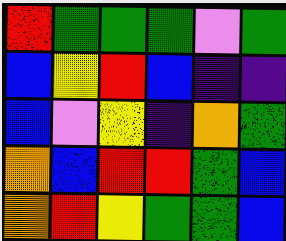[["red", "green", "green", "green", "violet", "green"], ["blue", "yellow", "red", "blue", "indigo", "indigo"], ["blue", "violet", "yellow", "indigo", "orange", "green"], ["orange", "blue", "red", "red", "green", "blue"], ["orange", "red", "yellow", "green", "green", "blue"]]